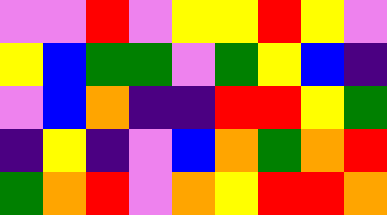[["violet", "violet", "red", "violet", "yellow", "yellow", "red", "yellow", "violet"], ["yellow", "blue", "green", "green", "violet", "green", "yellow", "blue", "indigo"], ["violet", "blue", "orange", "indigo", "indigo", "red", "red", "yellow", "green"], ["indigo", "yellow", "indigo", "violet", "blue", "orange", "green", "orange", "red"], ["green", "orange", "red", "violet", "orange", "yellow", "red", "red", "orange"]]